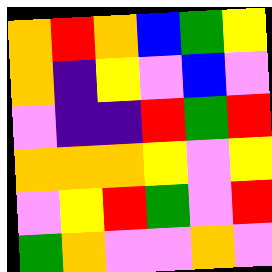[["orange", "red", "orange", "blue", "green", "yellow"], ["orange", "indigo", "yellow", "violet", "blue", "violet"], ["violet", "indigo", "indigo", "red", "green", "red"], ["orange", "orange", "orange", "yellow", "violet", "yellow"], ["violet", "yellow", "red", "green", "violet", "red"], ["green", "orange", "violet", "violet", "orange", "violet"]]